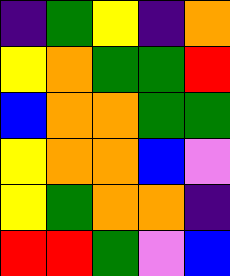[["indigo", "green", "yellow", "indigo", "orange"], ["yellow", "orange", "green", "green", "red"], ["blue", "orange", "orange", "green", "green"], ["yellow", "orange", "orange", "blue", "violet"], ["yellow", "green", "orange", "orange", "indigo"], ["red", "red", "green", "violet", "blue"]]